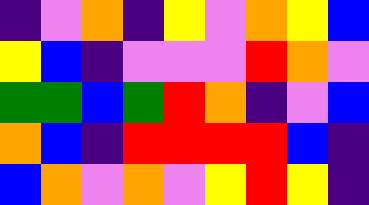[["indigo", "violet", "orange", "indigo", "yellow", "violet", "orange", "yellow", "blue"], ["yellow", "blue", "indigo", "violet", "violet", "violet", "red", "orange", "violet"], ["green", "green", "blue", "green", "red", "orange", "indigo", "violet", "blue"], ["orange", "blue", "indigo", "red", "red", "red", "red", "blue", "indigo"], ["blue", "orange", "violet", "orange", "violet", "yellow", "red", "yellow", "indigo"]]